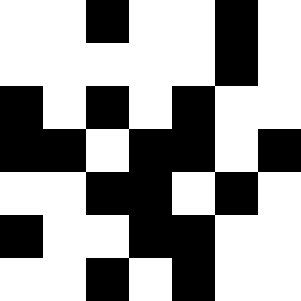[["white", "white", "black", "white", "white", "black", "white"], ["white", "white", "white", "white", "white", "black", "white"], ["black", "white", "black", "white", "black", "white", "white"], ["black", "black", "white", "black", "black", "white", "black"], ["white", "white", "black", "black", "white", "black", "white"], ["black", "white", "white", "black", "black", "white", "white"], ["white", "white", "black", "white", "black", "white", "white"]]